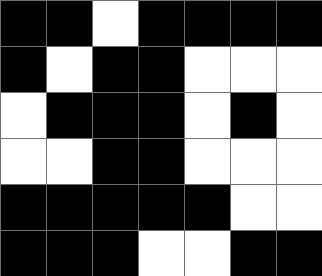[["black", "black", "white", "black", "black", "black", "black"], ["black", "white", "black", "black", "white", "white", "white"], ["white", "black", "black", "black", "white", "black", "white"], ["white", "white", "black", "black", "white", "white", "white"], ["black", "black", "black", "black", "black", "white", "white"], ["black", "black", "black", "white", "white", "black", "black"]]